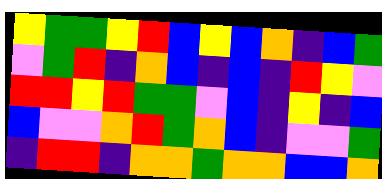[["yellow", "green", "green", "yellow", "red", "blue", "yellow", "blue", "orange", "indigo", "blue", "green"], ["violet", "green", "red", "indigo", "orange", "blue", "indigo", "blue", "indigo", "red", "yellow", "violet"], ["red", "red", "yellow", "red", "green", "green", "violet", "blue", "indigo", "yellow", "indigo", "blue"], ["blue", "violet", "violet", "orange", "red", "green", "orange", "blue", "indigo", "violet", "violet", "green"], ["indigo", "red", "red", "indigo", "orange", "orange", "green", "orange", "orange", "blue", "blue", "orange"]]